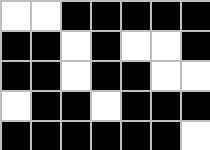[["white", "white", "black", "black", "black", "black", "black"], ["black", "black", "white", "black", "white", "white", "black"], ["black", "black", "white", "black", "black", "white", "white"], ["white", "black", "black", "white", "black", "black", "black"], ["black", "black", "black", "black", "black", "black", "white"]]